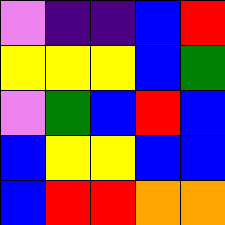[["violet", "indigo", "indigo", "blue", "red"], ["yellow", "yellow", "yellow", "blue", "green"], ["violet", "green", "blue", "red", "blue"], ["blue", "yellow", "yellow", "blue", "blue"], ["blue", "red", "red", "orange", "orange"]]